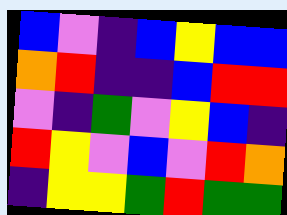[["blue", "violet", "indigo", "blue", "yellow", "blue", "blue"], ["orange", "red", "indigo", "indigo", "blue", "red", "red"], ["violet", "indigo", "green", "violet", "yellow", "blue", "indigo"], ["red", "yellow", "violet", "blue", "violet", "red", "orange"], ["indigo", "yellow", "yellow", "green", "red", "green", "green"]]